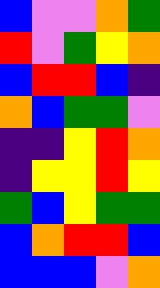[["blue", "violet", "violet", "orange", "green"], ["red", "violet", "green", "yellow", "orange"], ["blue", "red", "red", "blue", "indigo"], ["orange", "blue", "green", "green", "violet"], ["indigo", "indigo", "yellow", "red", "orange"], ["indigo", "yellow", "yellow", "red", "yellow"], ["green", "blue", "yellow", "green", "green"], ["blue", "orange", "red", "red", "blue"], ["blue", "blue", "blue", "violet", "orange"]]